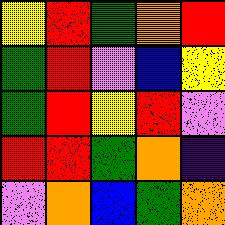[["yellow", "red", "green", "orange", "red"], ["green", "red", "violet", "blue", "yellow"], ["green", "red", "yellow", "red", "violet"], ["red", "red", "green", "orange", "indigo"], ["violet", "orange", "blue", "green", "orange"]]